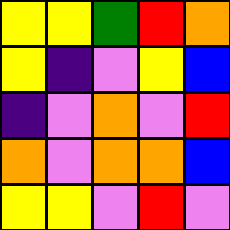[["yellow", "yellow", "green", "red", "orange"], ["yellow", "indigo", "violet", "yellow", "blue"], ["indigo", "violet", "orange", "violet", "red"], ["orange", "violet", "orange", "orange", "blue"], ["yellow", "yellow", "violet", "red", "violet"]]